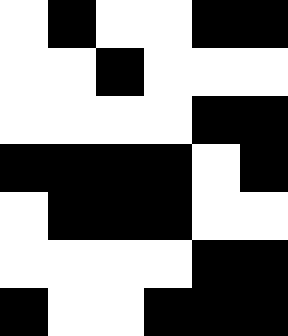[["white", "black", "white", "white", "black", "black"], ["white", "white", "black", "white", "white", "white"], ["white", "white", "white", "white", "black", "black"], ["black", "black", "black", "black", "white", "black"], ["white", "black", "black", "black", "white", "white"], ["white", "white", "white", "white", "black", "black"], ["black", "white", "white", "black", "black", "black"]]